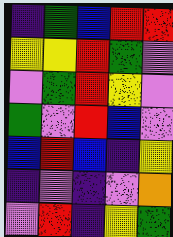[["indigo", "green", "blue", "red", "red"], ["yellow", "yellow", "red", "green", "violet"], ["violet", "green", "red", "yellow", "violet"], ["green", "violet", "red", "blue", "violet"], ["blue", "red", "blue", "indigo", "yellow"], ["indigo", "violet", "indigo", "violet", "orange"], ["violet", "red", "indigo", "yellow", "green"]]